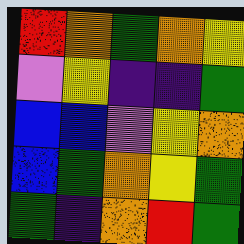[["red", "orange", "green", "orange", "yellow"], ["violet", "yellow", "indigo", "indigo", "green"], ["blue", "blue", "violet", "yellow", "orange"], ["blue", "green", "orange", "yellow", "green"], ["green", "indigo", "orange", "red", "green"]]